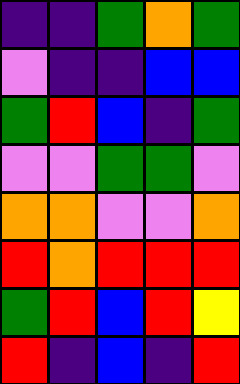[["indigo", "indigo", "green", "orange", "green"], ["violet", "indigo", "indigo", "blue", "blue"], ["green", "red", "blue", "indigo", "green"], ["violet", "violet", "green", "green", "violet"], ["orange", "orange", "violet", "violet", "orange"], ["red", "orange", "red", "red", "red"], ["green", "red", "blue", "red", "yellow"], ["red", "indigo", "blue", "indigo", "red"]]